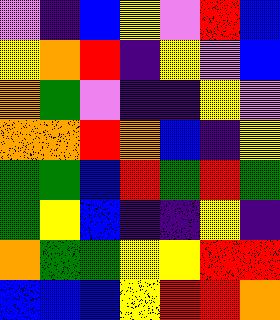[["violet", "indigo", "blue", "yellow", "violet", "red", "blue"], ["yellow", "orange", "red", "indigo", "yellow", "violet", "blue"], ["orange", "green", "violet", "indigo", "indigo", "yellow", "violet"], ["orange", "orange", "red", "orange", "blue", "indigo", "yellow"], ["green", "green", "blue", "red", "green", "red", "green"], ["green", "yellow", "blue", "indigo", "indigo", "yellow", "indigo"], ["orange", "green", "green", "yellow", "yellow", "red", "red"], ["blue", "blue", "blue", "yellow", "red", "red", "orange"]]